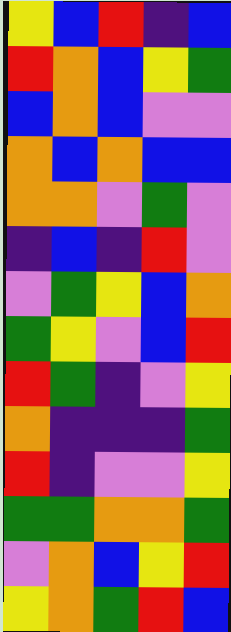[["yellow", "blue", "red", "indigo", "blue"], ["red", "orange", "blue", "yellow", "green"], ["blue", "orange", "blue", "violet", "violet"], ["orange", "blue", "orange", "blue", "blue"], ["orange", "orange", "violet", "green", "violet"], ["indigo", "blue", "indigo", "red", "violet"], ["violet", "green", "yellow", "blue", "orange"], ["green", "yellow", "violet", "blue", "red"], ["red", "green", "indigo", "violet", "yellow"], ["orange", "indigo", "indigo", "indigo", "green"], ["red", "indigo", "violet", "violet", "yellow"], ["green", "green", "orange", "orange", "green"], ["violet", "orange", "blue", "yellow", "red"], ["yellow", "orange", "green", "red", "blue"]]